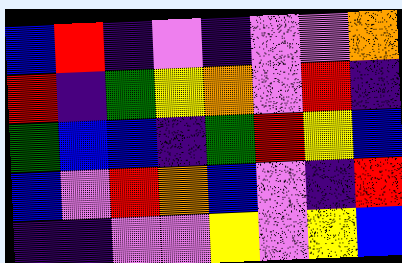[["blue", "red", "indigo", "violet", "indigo", "violet", "violet", "orange"], ["red", "indigo", "green", "yellow", "orange", "violet", "red", "indigo"], ["green", "blue", "blue", "indigo", "green", "red", "yellow", "blue"], ["blue", "violet", "red", "orange", "blue", "violet", "indigo", "red"], ["indigo", "indigo", "violet", "violet", "yellow", "violet", "yellow", "blue"]]